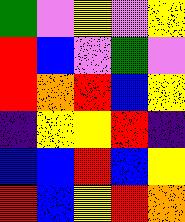[["green", "violet", "yellow", "violet", "yellow"], ["red", "blue", "violet", "green", "violet"], ["red", "orange", "red", "blue", "yellow"], ["indigo", "yellow", "yellow", "red", "indigo"], ["blue", "blue", "red", "blue", "yellow"], ["red", "blue", "yellow", "red", "orange"]]